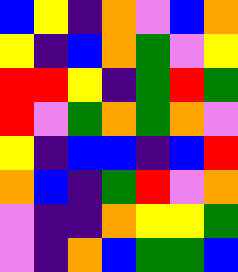[["blue", "yellow", "indigo", "orange", "violet", "blue", "orange"], ["yellow", "indigo", "blue", "orange", "green", "violet", "yellow"], ["red", "red", "yellow", "indigo", "green", "red", "green"], ["red", "violet", "green", "orange", "green", "orange", "violet"], ["yellow", "indigo", "blue", "blue", "indigo", "blue", "red"], ["orange", "blue", "indigo", "green", "red", "violet", "orange"], ["violet", "indigo", "indigo", "orange", "yellow", "yellow", "green"], ["violet", "indigo", "orange", "blue", "green", "green", "blue"]]